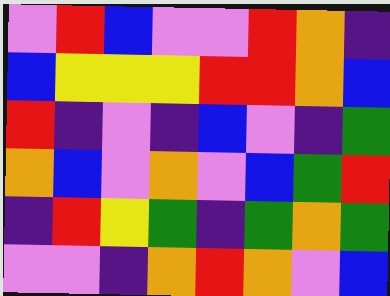[["violet", "red", "blue", "violet", "violet", "red", "orange", "indigo"], ["blue", "yellow", "yellow", "yellow", "red", "red", "orange", "blue"], ["red", "indigo", "violet", "indigo", "blue", "violet", "indigo", "green"], ["orange", "blue", "violet", "orange", "violet", "blue", "green", "red"], ["indigo", "red", "yellow", "green", "indigo", "green", "orange", "green"], ["violet", "violet", "indigo", "orange", "red", "orange", "violet", "blue"]]